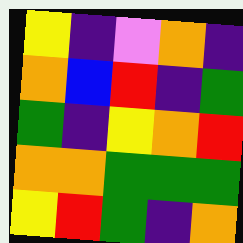[["yellow", "indigo", "violet", "orange", "indigo"], ["orange", "blue", "red", "indigo", "green"], ["green", "indigo", "yellow", "orange", "red"], ["orange", "orange", "green", "green", "green"], ["yellow", "red", "green", "indigo", "orange"]]